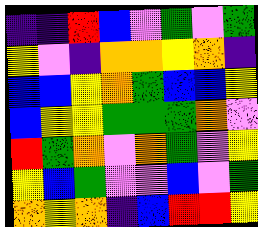[["indigo", "indigo", "red", "blue", "violet", "green", "violet", "green"], ["yellow", "violet", "indigo", "orange", "orange", "yellow", "orange", "indigo"], ["blue", "blue", "yellow", "orange", "green", "blue", "blue", "yellow"], ["blue", "yellow", "yellow", "green", "green", "green", "orange", "violet"], ["red", "green", "orange", "violet", "orange", "green", "violet", "yellow"], ["yellow", "blue", "green", "violet", "violet", "blue", "violet", "green"], ["orange", "yellow", "orange", "indigo", "blue", "red", "red", "yellow"]]